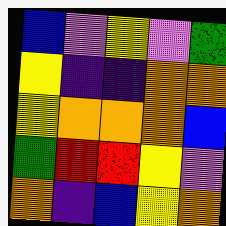[["blue", "violet", "yellow", "violet", "green"], ["yellow", "indigo", "indigo", "orange", "orange"], ["yellow", "orange", "orange", "orange", "blue"], ["green", "red", "red", "yellow", "violet"], ["orange", "indigo", "blue", "yellow", "orange"]]